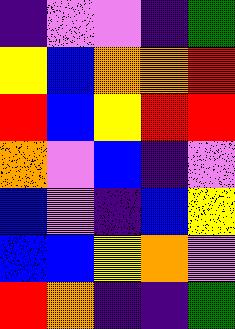[["indigo", "violet", "violet", "indigo", "green"], ["yellow", "blue", "orange", "orange", "red"], ["red", "blue", "yellow", "red", "red"], ["orange", "violet", "blue", "indigo", "violet"], ["blue", "violet", "indigo", "blue", "yellow"], ["blue", "blue", "yellow", "orange", "violet"], ["red", "orange", "indigo", "indigo", "green"]]